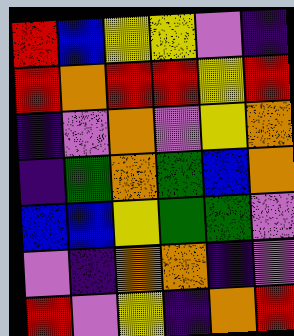[["red", "blue", "yellow", "yellow", "violet", "indigo"], ["red", "orange", "red", "red", "yellow", "red"], ["indigo", "violet", "orange", "violet", "yellow", "orange"], ["indigo", "green", "orange", "green", "blue", "orange"], ["blue", "blue", "yellow", "green", "green", "violet"], ["violet", "indigo", "orange", "orange", "indigo", "violet"], ["red", "violet", "yellow", "indigo", "orange", "red"]]